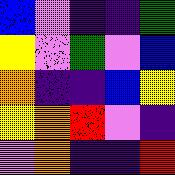[["blue", "violet", "indigo", "indigo", "green"], ["yellow", "violet", "green", "violet", "blue"], ["orange", "indigo", "indigo", "blue", "yellow"], ["yellow", "orange", "red", "violet", "indigo"], ["violet", "orange", "indigo", "indigo", "red"]]